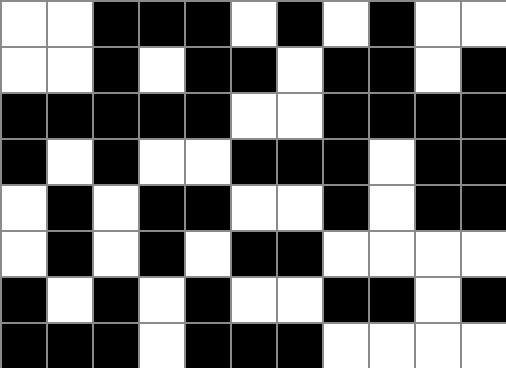[["white", "white", "black", "black", "black", "white", "black", "white", "black", "white", "white"], ["white", "white", "black", "white", "black", "black", "white", "black", "black", "white", "black"], ["black", "black", "black", "black", "black", "white", "white", "black", "black", "black", "black"], ["black", "white", "black", "white", "white", "black", "black", "black", "white", "black", "black"], ["white", "black", "white", "black", "black", "white", "white", "black", "white", "black", "black"], ["white", "black", "white", "black", "white", "black", "black", "white", "white", "white", "white"], ["black", "white", "black", "white", "black", "white", "white", "black", "black", "white", "black"], ["black", "black", "black", "white", "black", "black", "black", "white", "white", "white", "white"]]